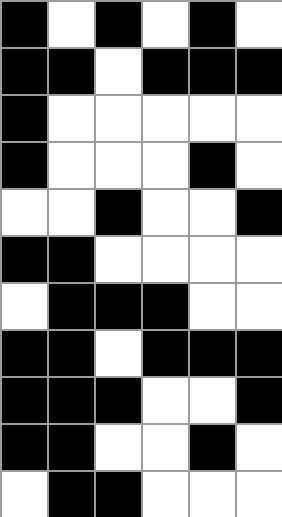[["black", "white", "black", "white", "black", "white"], ["black", "black", "white", "black", "black", "black"], ["black", "white", "white", "white", "white", "white"], ["black", "white", "white", "white", "black", "white"], ["white", "white", "black", "white", "white", "black"], ["black", "black", "white", "white", "white", "white"], ["white", "black", "black", "black", "white", "white"], ["black", "black", "white", "black", "black", "black"], ["black", "black", "black", "white", "white", "black"], ["black", "black", "white", "white", "black", "white"], ["white", "black", "black", "white", "white", "white"]]